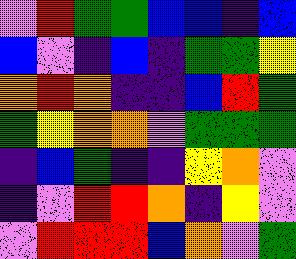[["violet", "red", "green", "green", "blue", "blue", "indigo", "blue"], ["blue", "violet", "indigo", "blue", "indigo", "green", "green", "yellow"], ["orange", "red", "orange", "indigo", "indigo", "blue", "red", "green"], ["green", "yellow", "orange", "orange", "violet", "green", "green", "green"], ["indigo", "blue", "green", "indigo", "indigo", "yellow", "orange", "violet"], ["indigo", "violet", "red", "red", "orange", "indigo", "yellow", "violet"], ["violet", "red", "red", "red", "blue", "orange", "violet", "green"]]